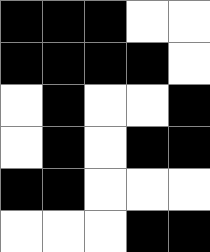[["black", "black", "black", "white", "white"], ["black", "black", "black", "black", "white"], ["white", "black", "white", "white", "black"], ["white", "black", "white", "black", "black"], ["black", "black", "white", "white", "white"], ["white", "white", "white", "black", "black"]]